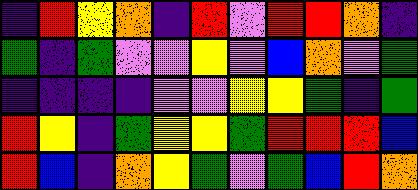[["indigo", "red", "yellow", "orange", "indigo", "red", "violet", "red", "red", "orange", "indigo"], ["green", "indigo", "green", "violet", "violet", "yellow", "violet", "blue", "orange", "violet", "green"], ["indigo", "indigo", "indigo", "indigo", "violet", "violet", "yellow", "yellow", "green", "indigo", "green"], ["red", "yellow", "indigo", "green", "yellow", "yellow", "green", "red", "red", "red", "blue"], ["red", "blue", "indigo", "orange", "yellow", "green", "violet", "green", "blue", "red", "orange"]]